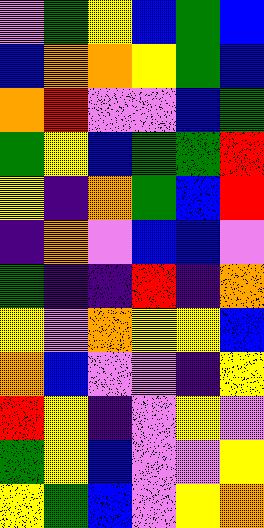[["violet", "green", "yellow", "blue", "green", "blue"], ["blue", "orange", "orange", "yellow", "green", "blue"], ["orange", "red", "violet", "violet", "blue", "green"], ["green", "yellow", "blue", "green", "green", "red"], ["yellow", "indigo", "orange", "green", "blue", "red"], ["indigo", "orange", "violet", "blue", "blue", "violet"], ["green", "indigo", "indigo", "red", "indigo", "orange"], ["yellow", "violet", "orange", "yellow", "yellow", "blue"], ["orange", "blue", "violet", "violet", "indigo", "yellow"], ["red", "yellow", "indigo", "violet", "yellow", "violet"], ["green", "yellow", "blue", "violet", "violet", "yellow"], ["yellow", "green", "blue", "violet", "yellow", "orange"]]